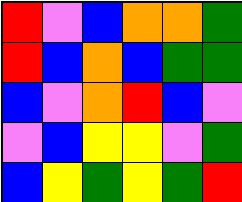[["red", "violet", "blue", "orange", "orange", "green"], ["red", "blue", "orange", "blue", "green", "green"], ["blue", "violet", "orange", "red", "blue", "violet"], ["violet", "blue", "yellow", "yellow", "violet", "green"], ["blue", "yellow", "green", "yellow", "green", "red"]]